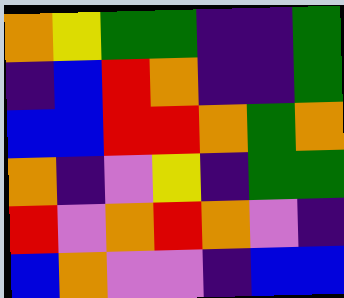[["orange", "yellow", "green", "green", "indigo", "indigo", "green"], ["indigo", "blue", "red", "orange", "indigo", "indigo", "green"], ["blue", "blue", "red", "red", "orange", "green", "orange"], ["orange", "indigo", "violet", "yellow", "indigo", "green", "green"], ["red", "violet", "orange", "red", "orange", "violet", "indigo"], ["blue", "orange", "violet", "violet", "indigo", "blue", "blue"]]